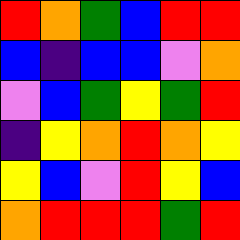[["red", "orange", "green", "blue", "red", "red"], ["blue", "indigo", "blue", "blue", "violet", "orange"], ["violet", "blue", "green", "yellow", "green", "red"], ["indigo", "yellow", "orange", "red", "orange", "yellow"], ["yellow", "blue", "violet", "red", "yellow", "blue"], ["orange", "red", "red", "red", "green", "red"]]